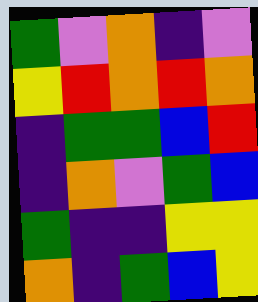[["green", "violet", "orange", "indigo", "violet"], ["yellow", "red", "orange", "red", "orange"], ["indigo", "green", "green", "blue", "red"], ["indigo", "orange", "violet", "green", "blue"], ["green", "indigo", "indigo", "yellow", "yellow"], ["orange", "indigo", "green", "blue", "yellow"]]